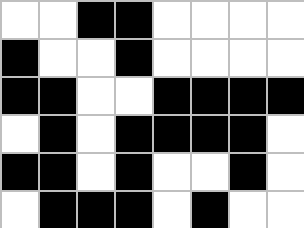[["white", "white", "black", "black", "white", "white", "white", "white"], ["black", "white", "white", "black", "white", "white", "white", "white"], ["black", "black", "white", "white", "black", "black", "black", "black"], ["white", "black", "white", "black", "black", "black", "black", "white"], ["black", "black", "white", "black", "white", "white", "black", "white"], ["white", "black", "black", "black", "white", "black", "white", "white"]]